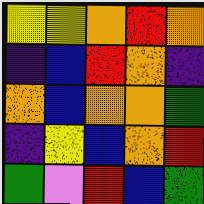[["yellow", "yellow", "orange", "red", "orange"], ["indigo", "blue", "red", "orange", "indigo"], ["orange", "blue", "orange", "orange", "green"], ["indigo", "yellow", "blue", "orange", "red"], ["green", "violet", "red", "blue", "green"]]